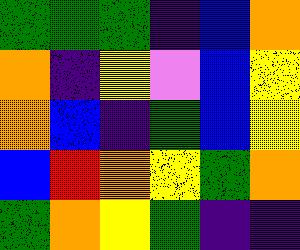[["green", "green", "green", "indigo", "blue", "orange"], ["orange", "indigo", "yellow", "violet", "blue", "yellow"], ["orange", "blue", "indigo", "green", "blue", "yellow"], ["blue", "red", "orange", "yellow", "green", "orange"], ["green", "orange", "yellow", "green", "indigo", "indigo"]]